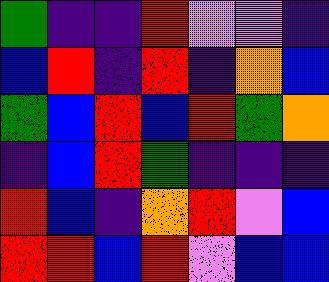[["green", "indigo", "indigo", "red", "violet", "violet", "indigo"], ["blue", "red", "indigo", "red", "indigo", "orange", "blue"], ["green", "blue", "red", "blue", "red", "green", "orange"], ["indigo", "blue", "red", "green", "indigo", "indigo", "indigo"], ["red", "blue", "indigo", "orange", "red", "violet", "blue"], ["red", "red", "blue", "red", "violet", "blue", "blue"]]